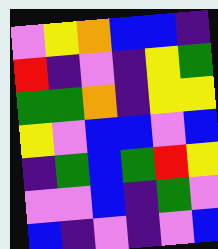[["violet", "yellow", "orange", "blue", "blue", "indigo"], ["red", "indigo", "violet", "indigo", "yellow", "green"], ["green", "green", "orange", "indigo", "yellow", "yellow"], ["yellow", "violet", "blue", "blue", "violet", "blue"], ["indigo", "green", "blue", "green", "red", "yellow"], ["violet", "violet", "blue", "indigo", "green", "violet"], ["blue", "indigo", "violet", "indigo", "violet", "blue"]]